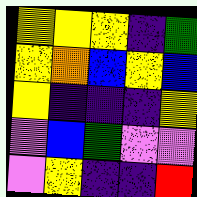[["yellow", "yellow", "yellow", "indigo", "green"], ["yellow", "orange", "blue", "yellow", "blue"], ["yellow", "indigo", "indigo", "indigo", "yellow"], ["violet", "blue", "green", "violet", "violet"], ["violet", "yellow", "indigo", "indigo", "red"]]